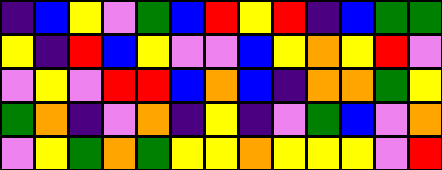[["indigo", "blue", "yellow", "violet", "green", "blue", "red", "yellow", "red", "indigo", "blue", "green", "green"], ["yellow", "indigo", "red", "blue", "yellow", "violet", "violet", "blue", "yellow", "orange", "yellow", "red", "violet"], ["violet", "yellow", "violet", "red", "red", "blue", "orange", "blue", "indigo", "orange", "orange", "green", "yellow"], ["green", "orange", "indigo", "violet", "orange", "indigo", "yellow", "indigo", "violet", "green", "blue", "violet", "orange"], ["violet", "yellow", "green", "orange", "green", "yellow", "yellow", "orange", "yellow", "yellow", "yellow", "violet", "red"]]